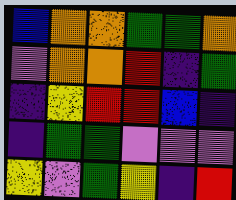[["blue", "orange", "orange", "green", "green", "orange"], ["violet", "orange", "orange", "red", "indigo", "green"], ["indigo", "yellow", "red", "red", "blue", "indigo"], ["indigo", "green", "green", "violet", "violet", "violet"], ["yellow", "violet", "green", "yellow", "indigo", "red"]]